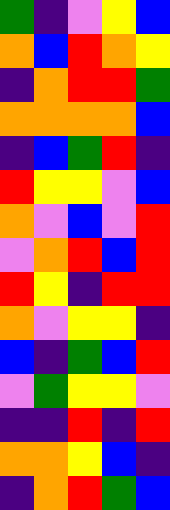[["green", "indigo", "violet", "yellow", "blue"], ["orange", "blue", "red", "orange", "yellow"], ["indigo", "orange", "red", "red", "green"], ["orange", "orange", "orange", "orange", "blue"], ["indigo", "blue", "green", "red", "indigo"], ["red", "yellow", "yellow", "violet", "blue"], ["orange", "violet", "blue", "violet", "red"], ["violet", "orange", "red", "blue", "red"], ["red", "yellow", "indigo", "red", "red"], ["orange", "violet", "yellow", "yellow", "indigo"], ["blue", "indigo", "green", "blue", "red"], ["violet", "green", "yellow", "yellow", "violet"], ["indigo", "indigo", "red", "indigo", "red"], ["orange", "orange", "yellow", "blue", "indigo"], ["indigo", "orange", "red", "green", "blue"]]